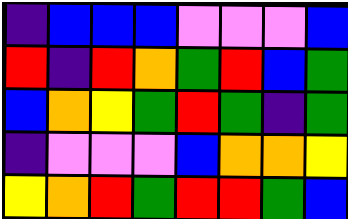[["indigo", "blue", "blue", "blue", "violet", "violet", "violet", "blue"], ["red", "indigo", "red", "orange", "green", "red", "blue", "green"], ["blue", "orange", "yellow", "green", "red", "green", "indigo", "green"], ["indigo", "violet", "violet", "violet", "blue", "orange", "orange", "yellow"], ["yellow", "orange", "red", "green", "red", "red", "green", "blue"]]